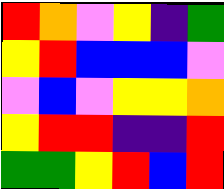[["red", "orange", "violet", "yellow", "indigo", "green"], ["yellow", "red", "blue", "blue", "blue", "violet"], ["violet", "blue", "violet", "yellow", "yellow", "orange"], ["yellow", "red", "red", "indigo", "indigo", "red"], ["green", "green", "yellow", "red", "blue", "red"]]